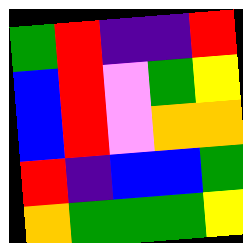[["green", "red", "indigo", "indigo", "red"], ["blue", "red", "violet", "green", "yellow"], ["blue", "red", "violet", "orange", "orange"], ["red", "indigo", "blue", "blue", "green"], ["orange", "green", "green", "green", "yellow"]]